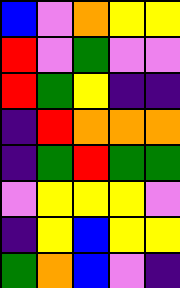[["blue", "violet", "orange", "yellow", "yellow"], ["red", "violet", "green", "violet", "violet"], ["red", "green", "yellow", "indigo", "indigo"], ["indigo", "red", "orange", "orange", "orange"], ["indigo", "green", "red", "green", "green"], ["violet", "yellow", "yellow", "yellow", "violet"], ["indigo", "yellow", "blue", "yellow", "yellow"], ["green", "orange", "blue", "violet", "indigo"]]